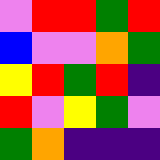[["violet", "red", "red", "green", "red"], ["blue", "violet", "violet", "orange", "green"], ["yellow", "red", "green", "red", "indigo"], ["red", "violet", "yellow", "green", "violet"], ["green", "orange", "indigo", "indigo", "indigo"]]